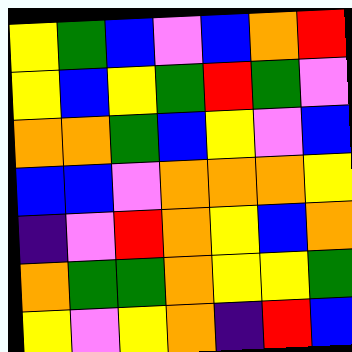[["yellow", "green", "blue", "violet", "blue", "orange", "red"], ["yellow", "blue", "yellow", "green", "red", "green", "violet"], ["orange", "orange", "green", "blue", "yellow", "violet", "blue"], ["blue", "blue", "violet", "orange", "orange", "orange", "yellow"], ["indigo", "violet", "red", "orange", "yellow", "blue", "orange"], ["orange", "green", "green", "orange", "yellow", "yellow", "green"], ["yellow", "violet", "yellow", "orange", "indigo", "red", "blue"]]